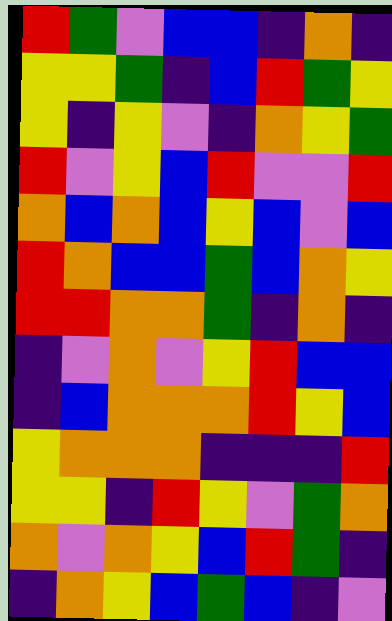[["red", "green", "violet", "blue", "blue", "indigo", "orange", "indigo"], ["yellow", "yellow", "green", "indigo", "blue", "red", "green", "yellow"], ["yellow", "indigo", "yellow", "violet", "indigo", "orange", "yellow", "green"], ["red", "violet", "yellow", "blue", "red", "violet", "violet", "red"], ["orange", "blue", "orange", "blue", "yellow", "blue", "violet", "blue"], ["red", "orange", "blue", "blue", "green", "blue", "orange", "yellow"], ["red", "red", "orange", "orange", "green", "indigo", "orange", "indigo"], ["indigo", "violet", "orange", "violet", "yellow", "red", "blue", "blue"], ["indigo", "blue", "orange", "orange", "orange", "red", "yellow", "blue"], ["yellow", "orange", "orange", "orange", "indigo", "indigo", "indigo", "red"], ["yellow", "yellow", "indigo", "red", "yellow", "violet", "green", "orange"], ["orange", "violet", "orange", "yellow", "blue", "red", "green", "indigo"], ["indigo", "orange", "yellow", "blue", "green", "blue", "indigo", "violet"]]